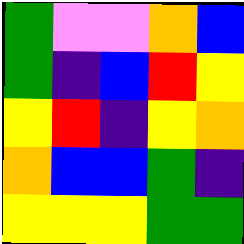[["green", "violet", "violet", "orange", "blue"], ["green", "indigo", "blue", "red", "yellow"], ["yellow", "red", "indigo", "yellow", "orange"], ["orange", "blue", "blue", "green", "indigo"], ["yellow", "yellow", "yellow", "green", "green"]]